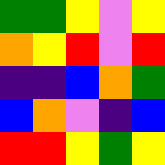[["green", "green", "yellow", "violet", "yellow"], ["orange", "yellow", "red", "violet", "red"], ["indigo", "indigo", "blue", "orange", "green"], ["blue", "orange", "violet", "indigo", "blue"], ["red", "red", "yellow", "green", "yellow"]]